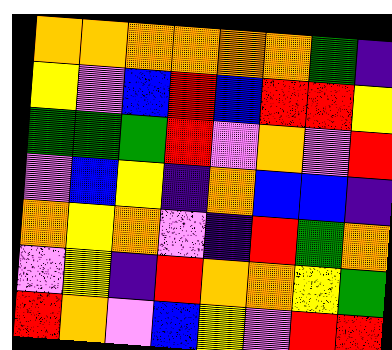[["orange", "orange", "orange", "orange", "orange", "orange", "green", "indigo"], ["yellow", "violet", "blue", "red", "blue", "red", "red", "yellow"], ["green", "green", "green", "red", "violet", "orange", "violet", "red"], ["violet", "blue", "yellow", "indigo", "orange", "blue", "blue", "indigo"], ["orange", "yellow", "orange", "violet", "indigo", "red", "green", "orange"], ["violet", "yellow", "indigo", "red", "orange", "orange", "yellow", "green"], ["red", "orange", "violet", "blue", "yellow", "violet", "red", "red"]]